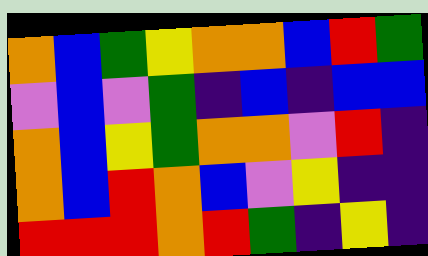[["orange", "blue", "green", "yellow", "orange", "orange", "blue", "red", "green"], ["violet", "blue", "violet", "green", "indigo", "blue", "indigo", "blue", "blue"], ["orange", "blue", "yellow", "green", "orange", "orange", "violet", "red", "indigo"], ["orange", "blue", "red", "orange", "blue", "violet", "yellow", "indigo", "indigo"], ["red", "red", "red", "orange", "red", "green", "indigo", "yellow", "indigo"]]